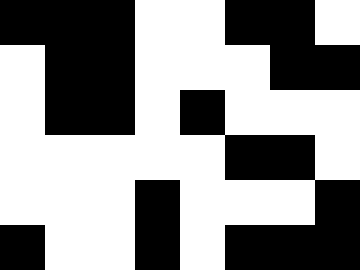[["black", "black", "black", "white", "white", "black", "black", "white"], ["white", "black", "black", "white", "white", "white", "black", "black"], ["white", "black", "black", "white", "black", "white", "white", "white"], ["white", "white", "white", "white", "white", "black", "black", "white"], ["white", "white", "white", "black", "white", "white", "white", "black"], ["black", "white", "white", "black", "white", "black", "black", "black"]]